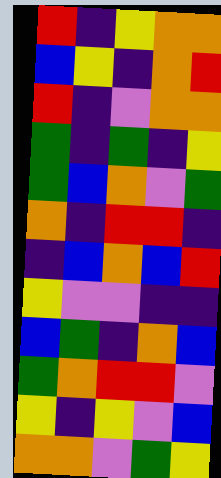[["red", "indigo", "yellow", "orange", "orange"], ["blue", "yellow", "indigo", "orange", "red"], ["red", "indigo", "violet", "orange", "orange"], ["green", "indigo", "green", "indigo", "yellow"], ["green", "blue", "orange", "violet", "green"], ["orange", "indigo", "red", "red", "indigo"], ["indigo", "blue", "orange", "blue", "red"], ["yellow", "violet", "violet", "indigo", "indigo"], ["blue", "green", "indigo", "orange", "blue"], ["green", "orange", "red", "red", "violet"], ["yellow", "indigo", "yellow", "violet", "blue"], ["orange", "orange", "violet", "green", "yellow"]]